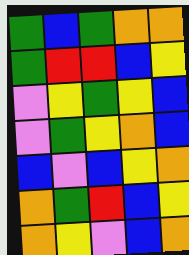[["green", "blue", "green", "orange", "orange"], ["green", "red", "red", "blue", "yellow"], ["violet", "yellow", "green", "yellow", "blue"], ["violet", "green", "yellow", "orange", "blue"], ["blue", "violet", "blue", "yellow", "orange"], ["orange", "green", "red", "blue", "yellow"], ["orange", "yellow", "violet", "blue", "orange"]]